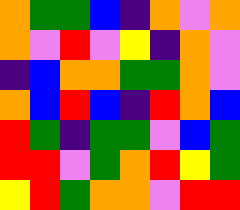[["orange", "green", "green", "blue", "indigo", "orange", "violet", "orange"], ["orange", "violet", "red", "violet", "yellow", "indigo", "orange", "violet"], ["indigo", "blue", "orange", "orange", "green", "green", "orange", "violet"], ["orange", "blue", "red", "blue", "indigo", "red", "orange", "blue"], ["red", "green", "indigo", "green", "green", "violet", "blue", "green"], ["red", "red", "violet", "green", "orange", "red", "yellow", "green"], ["yellow", "red", "green", "orange", "orange", "violet", "red", "red"]]